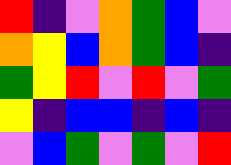[["red", "indigo", "violet", "orange", "green", "blue", "violet"], ["orange", "yellow", "blue", "orange", "green", "blue", "indigo"], ["green", "yellow", "red", "violet", "red", "violet", "green"], ["yellow", "indigo", "blue", "blue", "indigo", "blue", "indigo"], ["violet", "blue", "green", "violet", "green", "violet", "red"]]